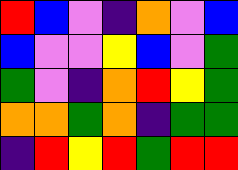[["red", "blue", "violet", "indigo", "orange", "violet", "blue"], ["blue", "violet", "violet", "yellow", "blue", "violet", "green"], ["green", "violet", "indigo", "orange", "red", "yellow", "green"], ["orange", "orange", "green", "orange", "indigo", "green", "green"], ["indigo", "red", "yellow", "red", "green", "red", "red"]]